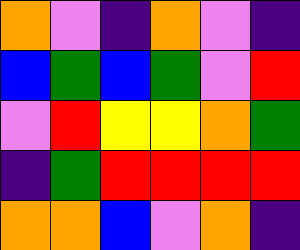[["orange", "violet", "indigo", "orange", "violet", "indigo"], ["blue", "green", "blue", "green", "violet", "red"], ["violet", "red", "yellow", "yellow", "orange", "green"], ["indigo", "green", "red", "red", "red", "red"], ["orange", "orange", "blue", "violet", "orange", "indigo"]]